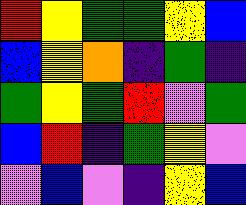[["red", "yellow", "green", "green", "yellow", "blue"], ["blue", "yellow", "orange", "indigo", "green", "indigo"], ["green", "yellow", "green", "red", "violet", "green"], ["blue", "red", "indigo", "green", "yellow", "violet"], ["violet", "blue", "violet", "indigo", "yellow", "blue"]]